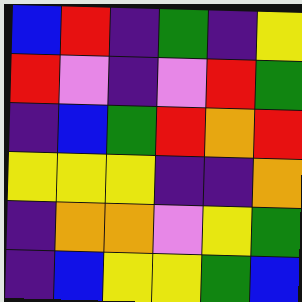[["blue", "red", "indigo", "green", "indigo", "yellow"], ["red", "violet", "indigo", "violet", "red", "green"], ["indigo", "blue", "green", "red", "orange", "red"], ["yellow", "yellow", "yellow", "indigo", "indigo", "orange"], ["indigo", "orange", "orange", "violet", "yellow", "green"], ["indigo", "blue", "yellow", "yellow", "green", "blue"]]